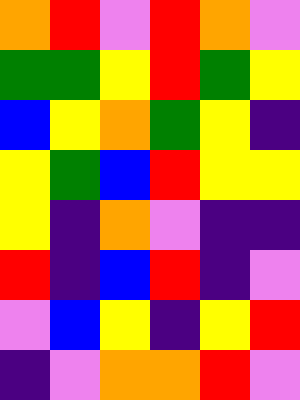[["orange", "red", "violet", "red", "orange", "violet"], ["green", "green", "yellow", "red", "green", "yellow"], ["blue", "yellow", "orange", "green", "yellow", "indigo"], ["yellow", "green", "blue", "red", "yellow", "yellow"], ["yellow", "indigo", "orange", "violet", "indigo", "indigo"], ["red", "indigo", "blue", "red", "indigo", "violet"], ["violet", "blue", "yellow", "indigo", "yellow", "red"], ["indigo", "violet", "orange", "orange", "red", "violet"]]